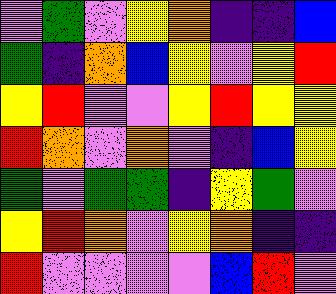[["violet", "green", "violet", "yellow", "orange", "indigo", "indigo", "blue"], ["green", "indigo", "orange", "blue", "yellow", "violet", "yellow", "red"], ["yellow", "red", "violet", "violet", "yellow", "red", "yellow", "yellow"], ["red", "orange", "violet", "orange", "violet", "indigo", "blue", "yellow"], ["green", "violet", "green", "green", "indigo", "yellow", "green", "violet"], ["yellow", "red", "orange", "violet", "yellow", "orange", "indigo", "indigo"], ["red", "violet", "violet", "violet", "violet", "blue", "red", "violet"]]